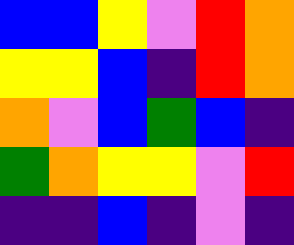[["blue", "blue", "yellow", "violet", "red", "orange"], ["yellow", "yellow", "blue", "indigo", "red", "orange"], ["orange", "violet", "blue", "green", "blue", "indigo"], ["green", "orange", "yellow", "yellow", "violet", "red"], ["indigo", "indigo", "blue", "indigo", "violet", "indigo"]]